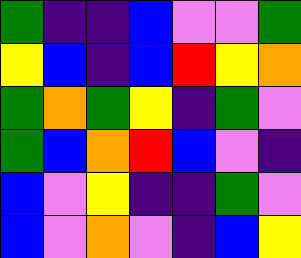[["green", "indigo", "indigo", "blue", "violet", "violet", "green"], ["yellow", "blue", "indigo", "blue", "red", "yellow", "orange"], ["green", "orange", "green", "yellow", "indigo", "green", "violet"], ["green", "blue", "orange", "red", "blue", "violet", "indigo"], ["blue", "violet", "yellow", "indigo", "indigo", "green", "violet"], ["blue", "violet", "orange", "violet", "indigo", "blue", "yellow"]]